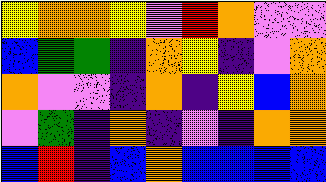[["yellow", "orange", "orange", "yellow", "violet", "red", "orange", "violet", "violet"], ["blue", "green", "green", "indigo", "orange", "yellow", "indigo", "violet", "orange"], ["orange", "violet", "violet", "indigo", "orange", "indigo", "yellow", "blue", "orange"], ["violet", "green", "indigo", "orange", "indigo", "violet", "indigo", "orange", "orange"], ["blue", "red", "indigo", "blue", "orange", "blue", "blue", "blue", "blue"]]